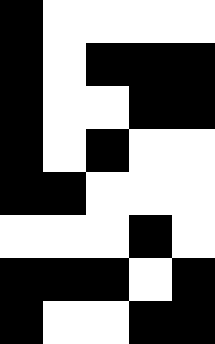[["black", "white", "white", "white", "white"], ["black", "white", "black", "black", "black"], ["black", "white", "white", "black", "black"], ["black", "white", "black", "white", "white"], ["black", "black", "white", "white", "white"], ["white", "white", "white", "black", "white"], ["black", "black", "black", "white", "black"], ["black", "white", "white", "black", "black"]]